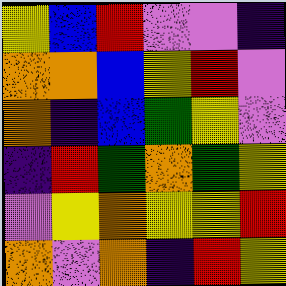[["yellow", "blue", "red", "violet", "violet", "indigo"], ["orange", "orange", "blue", "yellow", "red", "violet"], ["orange", "indigo", "blue", "green", "yellow", "violet"], ["indigo", "red", "green", "orange", "green", "yellow"], ["violet", "yellow", "orange", "yellow", "yellow", "red"], ["orange", "violet", "orange", "indigo", "red", "yellow"]]